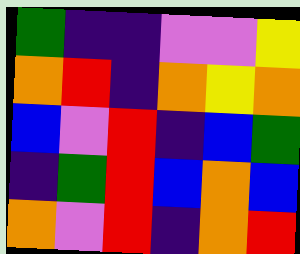[["green", "indigo", "indigo", "violet", "violet", "yellow"], ["orange", "red", "indigo", "orange", "yellow", "orange"], ["blue", "violet", "red", "indigo", "blue", "green"], ["indigo", "green", "red", "blue", "orange", "blue"], ["orange", "violet", "red", "indigo", "orange", "red"]]